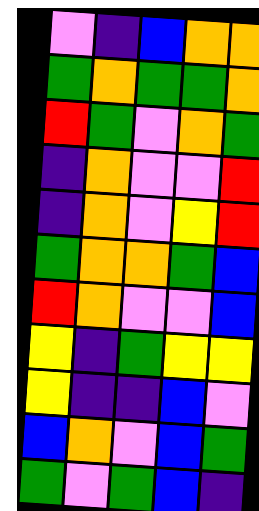[["violet", "indigo", "blue", "orange", "orange"], ["green", "orange", "green", "green", "orange"], ["red", "green", "violet", "orange", "green"], ["indigo", "orange", "violet", "violet", "red"], ["indigo", "orange", "violet", "yellow", "red"], ["green", "orange", "orange", "green", "blue"], ["red", "orange", "violet", "violet", "blue"], ["yellow", "indigo", "green", "yellow", "yellow"], ["yellow", "indigo", "indigo", "blue", "violet"], ["blue", "orange", "violet", "blue", "green"], ["green", "violet", "green", "blue", "indigo"]]